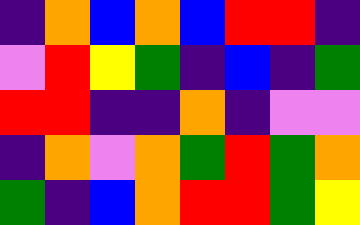[["indigo", "orange", "blue", "orange", "blue", "red", "red", "indigo"], ["violet", "red", "yellow", "green", "indigo", "blue", "indigo", "green"], ["red", "red", "indigo", "indigo", "orange", "indigo", "violet", "violet"], ["indigo", "orange", "violet", "orange", "green", "red", "green", "orange"], ["green", "indigo", "blue", "orange", "red", "red", "green", "yellow"]]